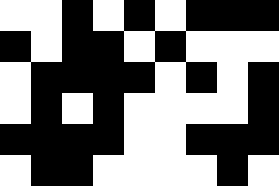[["white", "white", "black", "white", "black", "white", "black", "black", "black"], ["black", "white", "black", "black", "white", "black", "white", "white", "white"], ["white", "black", "black", "black", "black", "white", "black", "white", "black"], ["white", "black", "white", "black", "white", "white", "white", "white", "black"], ["black", "black", "black", "black", "white", "white", "black", "black", "black"], ["white", "black", "black", "white", "white", "white", "white", "black", "white"]]